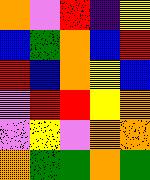[["orange", "violet", "red", "indigo", "yellow"], ["blue", "green", "orange", "blue", "red"], ["red", "blue", "orange", "yellow", "blue"], ["violet", "red", "red", "yellow", "orange"], ["violet", "yellow", "violet", "orange", "orange"], ["orange", "green", "green", "orange", "green"]]